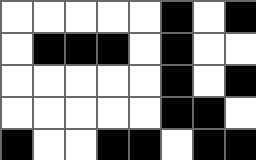[["white", "white", "white", "white", "white", "black", "white", "black"], ["white", "black", "black", "black", "white", "black", "white", "white"], ["white", "white", "white", "white", "white", "black", "white", "black"], ["white", "white", "white", "white", "white", "black", "black", "white"], ["black", "white", "white", "black", "black", "white", "black", "black"]]